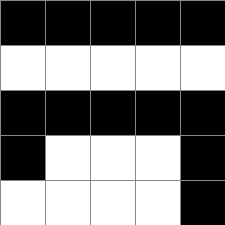[["black", "black", "black", "black", "black"], ["white", "white", "white", "white", "white"], ["black", "black", "black", "black", "black"], ["black", "white", "white", "white", "black"], ["white", "white", "white", "white", "black"]]